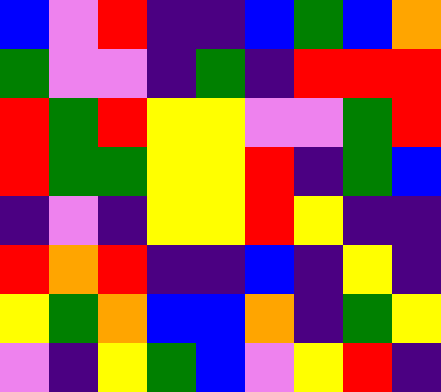[["blue", "violet", "red", "indigo", "indigo", "blue", "green", "blue", "orange"], ["green", "violet", "violet", "indigo", "green", "indigo", "red", "red", "red"], ["red", "green", "red", "yellow", "yellow", "violet", "violet", "green", "red"], ["red", "green", "green", "yellow", "yellow", "red", "indigo", "green", "blue"], ["indigo", "violet", "indigo", "yellow", "yellow", "red", "yellow", "indigo", "indigo"], ["red", "orange", "red", "indigo", "indigo", "blue", "indigo", "yellow", "indigo"], ["yellow", "green", "orange", "blue", "blue", "orange", "indigo", "green", "yellow"], ["violet", "indigo", "yellow", "green", "blue", "violet", "yellow", "red", "indigo"]]